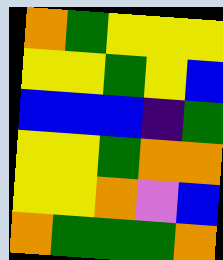[["orange", "green", "yellow", "yellow", "yellow"], ["yellow", "yellow", "green", "yellow", "blue"], ["blue", "blue", "blue", "indigo", "green"], ["yellow", "yellow", "green", "orange", "orange"], ["yellow", "yellow", "orange", "violet", "blue"], ["orange", "green", "green", "green", "orange"]]